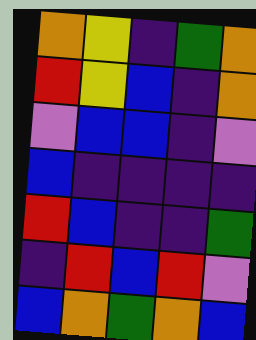[["orange", "yellow", "indigo", "green", "orange"], ["red", "yellow", "blue", "indigo", "orange"], ["violet", "blue", "blue", "indigo", "violet"], ["blue", "indigo", "indigo", "indigo", "indigo"], ["red", "blue", "indigo", "indigo", "green"], ["indigo", "red", "blue", "red", "violet"], ["blue", "orange", "green", "orange", "blue"]]